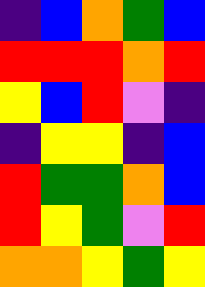[["indigo", "blue", "orange", "green", "blue"], ["red", "red", "red", "orange", "red"], ["yellow", "blue", "red", "violet", "indigo"], ["indigo", "yellow", "yellow", "indigo", "blue"], ["red", "green", "green", "orange", "blue"], ["red", "yellow", "green", "violet", "red"], ["orange", "orange", "yellow", "green", "yellow"]]